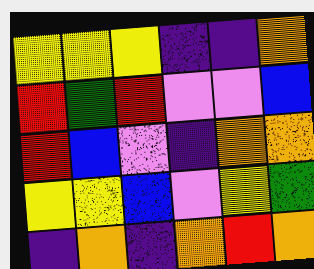[["yellow", "yellow", "yellow", "indigo", "indigo", "orange"], ["red", "green", "red", "violet", "violet", "blue"], ["red", "blue", "violet", "indigo", "orange", "orange"], ["yellow", "yellow", "blue", "violet", "yellow", "green"], ["indigo", "orange", "indigo", "orange", "red", "orange"]]